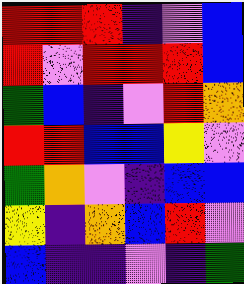[["red", "red", "red", "indigo", "violet", "blue"], ["red", "violet", "red", "red", "red", "blue"], ["green", "blue", "indigo", "violet", "red", "orange"], ["red", "red", "blue", "blue", "yellow", "violet"], ["green", "orange", "violet", "indigo", "blue", "blue"], ["yellow", "indigo", "orange", "blue", "red", "violet"], ["blue", "indigo", "indigo", "violet", "indigo", "green"]]